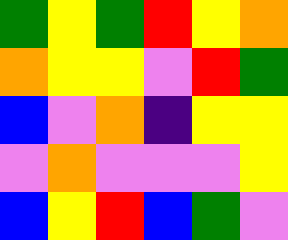[["green", "yellow", "green", "red", "yellow", "orange"], ["orange", "yellow", "yellow", "violet", "red", "green"], ["blue", "violet", "orange", "indigo", "yellow", "yellow"], ["violet", "orange", "violet", "violet", "violet", "yellow"], ["blue", "yellow", "red", "blue", "green", "violet"]]